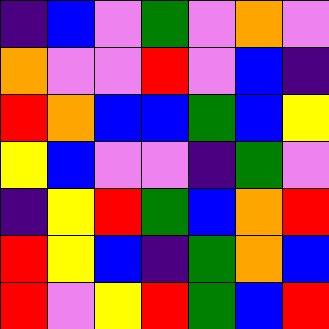[["indigo", "blue", "violet", "green", "violet", "orange", "violet"], ["orange", "violet", "violet", "red", "violet", "blue", "indigo"], ["red", "orange", "blue", "blue", "green", "blue", "yellow"], ["yellow", "blue", "violet", "violet", "indigo", "green", "violet"], ["indigo", "yellow", "red", "green", "blue", "orange", "red"], ["red", "yellow", "blue", "indigo", "green", "orange", "blue"], ["red", "violet", "yellow", "red", "green", "blue", "red"]]